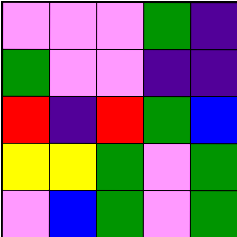[["violet", "violet", "violet", "green", "indigo"], ["green", "violet", "violet", "indigo", "indigo"], ["red", "indigo", "red", "green", "blue"], ["yellow", "yellow", "green", "violet", "green"], ["violet", "blue", "green", "violet", "green"]]